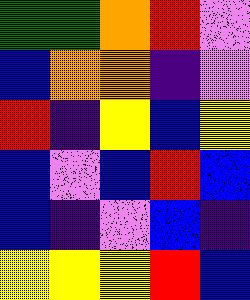[["green", "green", "orange", "red", "violet"], ["blue", "orange", "orange", "indigo", "violet"], ["red", "indigo", "yellow", "blue", "yellow"], ["blue", "violet", "blue", "red", "blue"], ["blue", "indigo", "violet", "blue", "indigo"], ["yellow", "yellow", "yellow", "red", "blue"]]